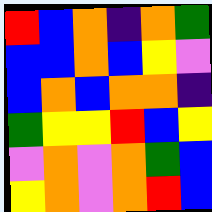[["red", "blue", "orange", "indigo", "orange", "green"], ["blue", "blue", "orange", "blue", "yellow", "violet"], ["blue", "orange", "blue", "orange", "orange", "indigo"], ["green", "yellow", "yellow", "red", "blue", "yellow"], ["violet", "orange", "violet", "orange", "green", "blue"], ["yellow", "orange", "violet", "orange", "red", "blue"]]